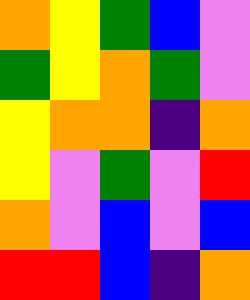[["orange", "yellow", "green", "blue", "violet"], ["green", "yellow", "orange", "green", "violet"], ["yellow", "orange", "orange", "indigo", "orange"], ["yellow", "violet", "green", "violet", "red"], ["orange", "violet", "blue", "violet", "blue"], ["red", "red", "blue", "indigo", "orange"]]